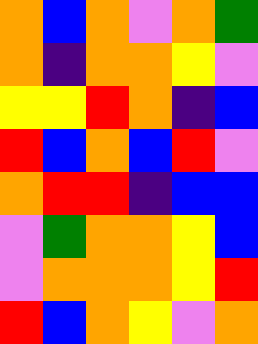[["orange", "blue", "orange", "violet", "orange", "green"], ["orange", "indigo", "orange", "orange", "yellow", "violet"], ["yellow", "yellow", "red", "orange", "indigo", "blue"], ["red", "blue", "orange", "blue", "red", "violet"], ["orange", "red", "red", "indigo", "blue", "blue"], ["violet", "green", "orange", "orange", "yellow", "blue"], ["violet", "orange", "orange", "orange", "yellow", "red"], ["red", "blue", "orange", "yellow", "violet", "orange"]]